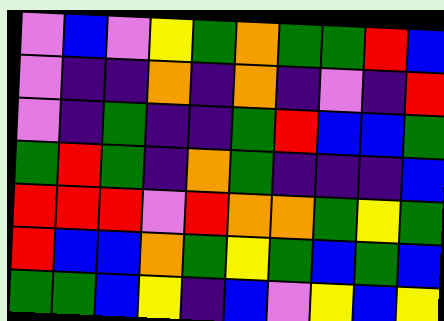[["violet", "blue", "violet", "yellow", "green", "orange", "green", "green", "red", "blue"], ["violet", "indigo", "indigo", "orange", "indigo", "orange", "indigo", "violet", "indigo", "red"], ["violet", "indigo", "green", "indigo", "indigo", "green", "red", "blue", "blue", "green"], ["green", "red", "green", "indigo", "orange", "green", "indigo", "indigo", "indigo", "blue"], ["red", "red", "red", "violet", "red", "orange", "orange", "green", "yellow", "green"], ["red", "blue", "blue", "orange", "green", "yellow", "green", "blue", "green", "blue"], ["green", "green", "blue", "yellow", "indigo", "blue", "violet", "yellow", "blue", "yellow"]]